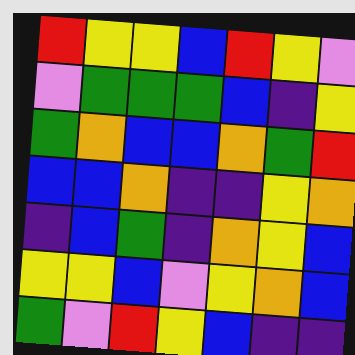[["red", "yellow", "yellow", "blue", "red", "yellow", "violet"], ["violet", "green", "green", "green", "blue", "indigo", "yellow"], ["green", "orange", "blue", "blue", "orange", "green", "red"], ["blue", "blue", "orange", "indigo", "indigo", "yellow", "orange"], ["indigo", "blue", "green", "indigo", "orange", "yellow", "blue"], ["yellow", "yellow", "blue", "violet", "yellow", "orange", "blue"], ["green", "violet", "red", "yellow", "blue", "indigo", "indigo"]]